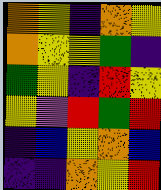[["orange", "yellow", "indigo", "orange", "yellow"], ["orange", "yellow", "yellow", "green", "indigo"], ["green", "yellow", "indigo", "red", "yellow"], ["yellow", "violet", "red", "green", "red"], ["indigo", "blue", "yellow", "orange", "blue"], ["indigo", "indigo", "orange", "yellow", "red"]]